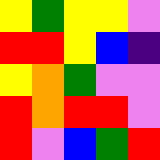[["yellow", "green", "yellow", "yellow", "violet"], ["red", "red", "yellow", "blue", "indigo"], ["yellow", "orange", "green", "violet", "violet"], ["red", "orange", "red", "red", "violet"], ["red", "violet", "blue", "green", "red"]]